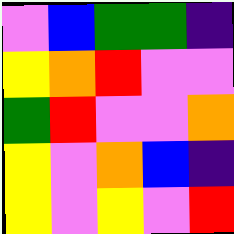[["violet", "blue", "green", "green", "indigo"], ["yellow", "orange", "red", "violet", "violet"], ["green", "red", "violet", "violet", "orange"], ["yellow", "violet", "orange", "blue", "indigo"], ["yellow", "violet", "yellow", "violet", "red"]]